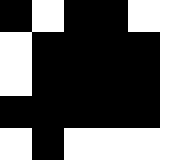[["black", "white", "black", "black", "white", "white"], ["white", "black", "black", "black", "black", "white"], ["white", "black", "black", "black", "black", "white"], ["black", "black", "black", "black", "black", "white"], ["white", "black", "white", "white", "white", "white"]]